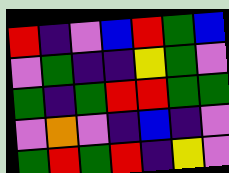[["red", "indigo", "violet", "blue", "red", "green", "blue"], ["violet", "green", "indigo", "indigo", "yellow", "green", "violet"], ["green", "indigo", "green", "red", "red", "green", "green"], ["violet", "orange", "violet", "indigo", "blue", "indigo", "violet"], ["green", "red", "green", "red", "indigo", "yellow", "violet"]]